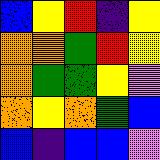[["blue", "yellow", "red", "indigo", "yellow"], ["orange", "orange", "green", "red", "yellow"], ["orange", "green", "green", "yellow", "violet"], ["orange", "yellow", "orange", "green", "blue"], ["blue", "indigo", "blue", "blue", "violet"]]